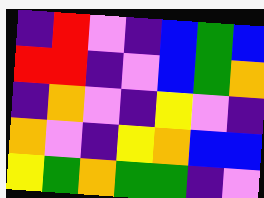[["indigo", "red", "violet", "indigo", "blue", "green", "blue"], ["red", "red", "indigo", "violet", "blue", "green", "orange"], ["indigo", "orange", "violet", "indigo", "yellow", "violet", "indigo"], ["orange", "violet", "indigo", "yellow", "orange", "blue", "blue"], ["yellow", "green", "orange", "green", "green", "indigo", "violet"]]